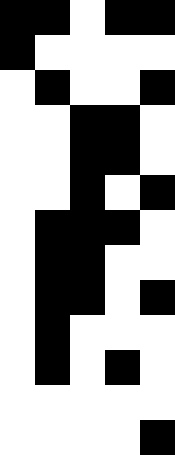[["black", "black", "white", "black", "black"], ["black", "white", "white", "white", "white"], ["white", "black", "white", "white", "black"], ["white", "white", "black", "black", "white"], ["white", "white", "black", "black", "white"], ["white", "white", "black", "white", "black"], ["white", "black", "black", "black", "white"], ["white", "black", "black", "white", "white"], ["white", "black", "black", "white", "black"], ["white", "black", "white", "white", "white"], ["white", "black", "white", "black", "white"], ["white", "white", "white", "white", "white"], ["white", "white", "white", "white", "black"]]